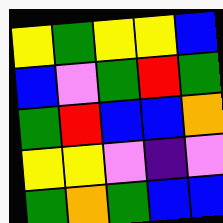[["yellow", "green", "yellow", "yellow", "blue"], ["blue", "violet", "green", "red", "green"], ["green", "red", "blue", "blue", "orange"], ["yellow", "yellow", "violet", "indigo", "violet"], ["green", "orange", "green", "blue", "blue"]]